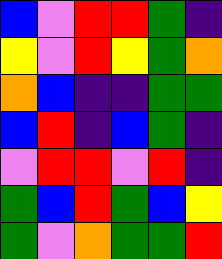[["blue", "violet", "red", "red", "green", "indigo"], ["yellow", "violet", "red", "yellow", "green", "orange"], ["orange", "blue", "indigo", "indigo", "green", "green"], ["blue", "red", "indigo", "blue", "green", "indigo"], ["violet", "red", "red", "violet", "red", "indigo"], ["green", "blue", "red", "green", "blue", "yellow"], ["green", "violet", "orange", "green", "green", "red"]]